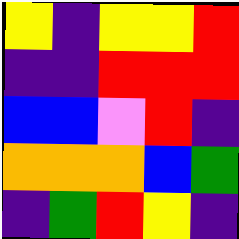[["yellow", "indigo", "yellow", "yellow", "red"], ["indigo", "indigo", "red", "red", "red"], ["blue", "blue", "violet", "red", "indigo"], ["orange", "orange", "orange", "blue", "green"], ["indigo", "green", "red", "yellow", "indigo"]]